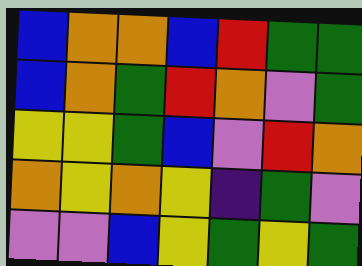[["blue", "orange", "orange", "blue", "red", "green", "green"], ["blue", "orange", "green", "red", "orange", "violet", "green"], ["yellow", "yellow", "green", "blue", "violet", "red", "orange"], ["orange", "yellow", "orange", "yellow", "indigo", "green", "violet"], ["violet", "violet", "blue", "yellow", "green", "yellow", "green"]]